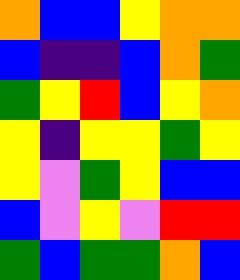[["orange", "blue", "blue", "yellow", "orange", "orange"], ["blue", "indigo", "indigo", "blue", "orange", "green"], ["green", "yellow", "red", "blue", "yellow", "orange"], ["yellow", "indigo", "yellow", "yellow", "green", "yellow"], ["yellow", "violet", "green", "yellow", "blue", "blue"], ["blue", "violet", "yellow", "violet", "red", "red"], ["green", "blue", "green", "green", "orange", "blue"]]